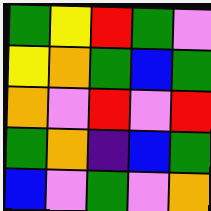[["green", "yellow", "red", "green", "violet"], ["yellow", "orange", "green", "blue", "green"], ["orange", "violet", "red", "violet", "red"], ["green", "orange", "indigo", "blue", "green"], ["blue", "violet", "green", "violet", "orange"]]